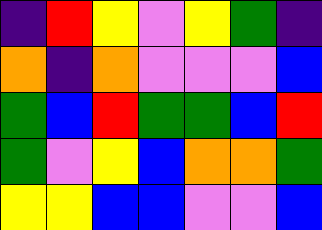[["indigo", "red", "yellow", "violet", "yellow", "green", "indigo"], ["orange", "indigo", "orange", "violet", "violet", "violet", "blue"], ["green", "blue", "red", "green", "green", "blue", "red"], ["green", "violet", "yellow", "blue", "orange", "orange", "green"], ["yellow", "yellow", "blue", "blue", "violet", "violet", "blue"]]